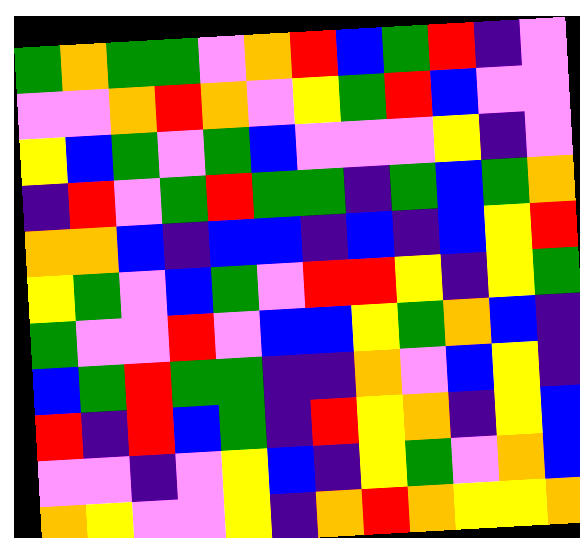[["green", "orange", "green", "green", "violet", "orange", "red", "blue", "green", "red", "indigo", "violet"], ["violet", "violet", "orange", "red", "orange", "violet", "yellow", "green", "red", "blue", "violet", "violet"], ["yellow", "blue", "green", "violet", "green", "blue", "violet", "violet", "violet", "yellow", "indigo", "violet"], ["indigo", "red", "violet", "green", "red", "green", "green", "indigo", "green", "blue", "green", "orange"], ["orange", "orange", "blue", "indigo", "blue", "blue", "indigo", "blue", "indigo", "blue", "yellow", "red"], ["yellow", "green", "violet", "blue", "green", "violet", "red", "red", "yellow", "indigo", "yellow", "green"], ["green", "violet", "violet", "red", "violet", "blue", "blue", "yellow", "green", "orange", "blue", "indigo"], ["blue", "green", "red", "green", "green", "indigo", "indigo", "orange", "violet", "blue", "yellow", "indigo"], ["red", "indigo", "red", "blue", "green", "indigo", "red", "yellow", "orange", "indigo", "yellow", "blue"], ["violet", "violet", "indigo", "violet", "yellow", "blue", "indigo", "yellow", "green", "violet", "orange", "blue"], ["orange", "yellow", "violet", "violet", "yellow", "indigo", "orange", "red", "orange", "yellow", "yellow", "orange"]]